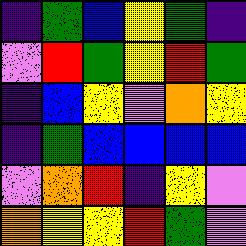[["indigo", "green", "blue", "yellow", "green", "indigo"], ["violet", "red", "green", "yellow", "red", "green"], ["indigo", "blue", "yellow", "violet", "orange", "yellow"], ["indigo", "green", "blue", "blue", "blue", "blue"], ["violet", "orange", "red", "indigo", "yellow", "violet"], ["orange", "yellow", "yellow", "red", "green", "violet"]]